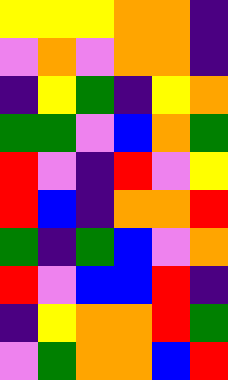[["yellow", "yellow", "yellow", "orange", "orange", "indigo"], ["violet", "orange", "violet", "orange", "orange", "indigo"], ["indigo", "yellow", "green", "indigo", "yellow", "orange"], ["green", "green", "violet", "blue", "orange", "green"], ["red", "violet", "indigo", "red", "violet", "yellow"], ["red", "blue", "indigo", "orange", "orange", "red"], ["green", "indigo", "green", "blue", "violet", "orange"], ["red", "violet", "blue", "blue", "red", "indigo"], ["indigo", "yellow", "orange", "orange", "red", "green"], ["violet", "green", "orange", "orange", "blue", "red"]]